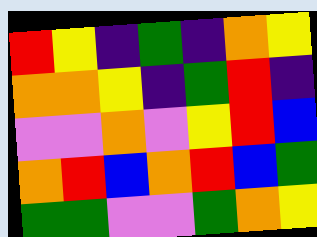[["red", "yellow", "indigo", "green", "indigo", "orange", "yellow"], ["orange", "orange", "yellow", "indigo", "green", "red", "indigo"], ["violet", "violet", "orange", "violet", "yellow", "red", "blue"], ["orange", "red", "blue", "orange", "red", "blue", "green"], ["green", "green", "violet", "violet", "green", "orange", "yellow"]]